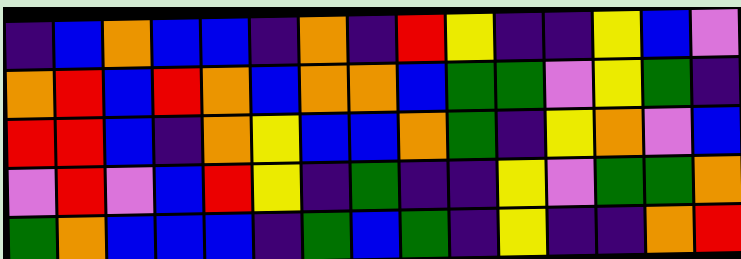[["indigo", "blue", "orange", "blue", "blue", "indigo", "orange", "indigo", "red", "yellow", "indigo", "indigo", "yellow", "blue", "violet"], ["orange", "red", "blue", "red", "orange", "blue", "orange", "orange", "blue", "green", "green", "violet", "yellow", "green", "indigo"], ["red", "red", "blue", "indigo", "orange", "yellow", "blue", "blue", "orange", "green", "indigo", "yellow", "orange", "violet", "blue"], ["violet", "red", "violet", "blue", "red", "yellow", "indigo", "green", "indigo", "indigo", "yellow", "violet", "green", "green", "orange"], ["green", "orange", "blue", "blue", "blue", "indigo", "green", "blue", "green", "indigo", "yellow", "indigo", "indigo", "orange", "red"]]